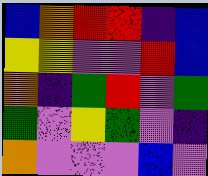[["blue", "orange", "red", "red", "indigo", "blue"], ["yellow", "yellow", "violet", "violet", "red", "blue"], ["orange", "indigo", "green", "red", "violet", "green"], ["green", "violet", "yellow", "green", "violet", "indigo"], ["orange", "violet", "violet", "violet", "blue", "violet"]]